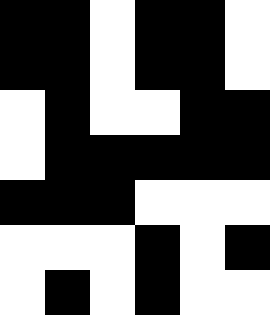[["black", "black", "white", "black", "black", "white"], ["black", "black", "white", "black", "black", "white"], ["white", "black", "white", "white", "black", "black"], ["white", "black", "black", "black", "black", "black"], ["black", "black", "black", "white", "white", "white"], ["white", "white", "white", "black", "white", "black"], ["white", "black", "white", "black", "white", "white"]]